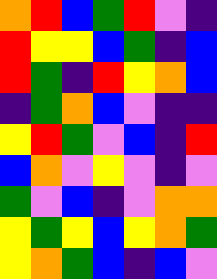[["orange", "red", "blue", "green", "red", "violet", "indigo"], ["red", "yellow", "yellow", "blue", "green", "indigo", "blue"], ["red", "green", "indigo", "red", "yellow", "orange", "blue"], ["indigo", "green", "orange", "blue", "violet", "indigo", "indigo"], ["yellow", "red", "green", "violet", "blue", "indigo", "red"], ["blue", "orange", "violet", "yellow", "violet", "indigo", "violet"], ["green", "violet", "blue", "indigo", "violet", "orange", "orange"], ["yellow", "green", "yellow", "blue", "yellow", "orange", "green"], ["yellow", "orange", "green", "blue", "indigo", "blue", "violet"]]